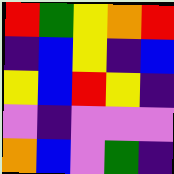[["red", "green", "yellow", "orange", "red"], ["indigo", "blue", "yellow", "indigo", "blue"], ["yellow", "blue", "red", "yellow", "indigo"], ["violet", "indigo", "violet", "violet", "violet"], ["orange", "blue", "violet", "green", "indigo"]]